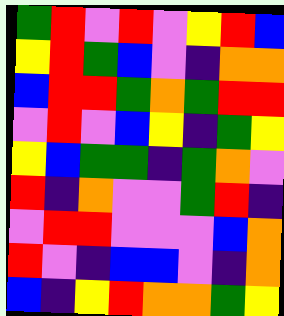[["green", "red", "violet", "red", "violet", "yellow", "red", "blue"], ["yellow", "red", "green", "blue", "violet", "indigo", "orange", "orange"], ["blue", "red", "red", "green", "orange", "green", "red", "red"], ["violet", "red", "violet", "blue", "yellow", "indigo", "green", "yellow"], ["yellow", "blue", "green", "green", "indigo", "green", "orange", "violet"], ["red", "indigo", "orange", "violet", "violet", "green", "red", "indigo"], ["violet", "red", "red", "violet", "violet", "violet", "blue", "orange"], ["red", "violet", "indigo", "blue", "blue", "violet", "indigo", "orange"], ["blue", "indigo", "yellow", "red", "orange", "orange", "green", "yellow"]]